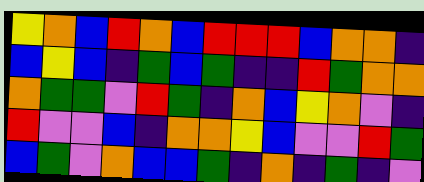[["yellow", "orange", "blue", "red", "orange", "blue", "red", "red", "red", "blue", "orange", "orange", "indigo"], ["blue", "yellow", "blue", "indigo", "green", "blue", "green", "indigo", "indigo", "red", "green", "orange", "orange"], ["orange", "green", "green", "violet", "red", "green", "indigo", "orange", "blue", "yellow", "orange", "violet", "indigo"], ["red", "violet", "violet", "blue", "indigo", "orange", "orange", "yellow", "blue", "violet", "violet", "red", "green"], ["blue", "green", "violet", "orange", "blue", "blue", "green", "indigo", "orange", "indigo", "green", "indigo", "violet"]]